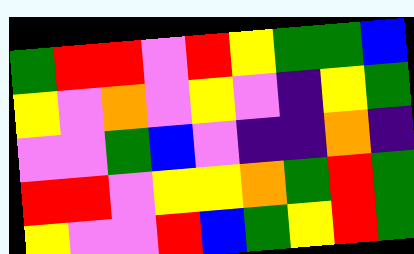[["green", "red", "red", "violet", "red", "yellow", "green", "green", "blue"], ["yellow", "violet", "orange", "violet", "yellow", "violet", "indigo", "yellow", "green"], ["violet", "violet", "green", "blue", "violet", "indigo", "indigo", "orange", "indigo"], ["red", "red", "violet", "yellow", "yellow", "orange", "green", "red", "green"], ["yellow", "violet", "violet", "red", "blue", "green", "yellow", "red", "green"]]